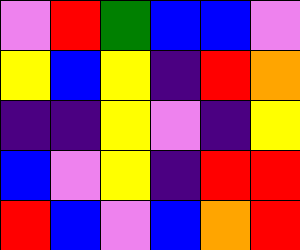[["violet", "red", "green", "blue", "blue", "violet"], ["yellow", "blue", "yellow", "indigo", "red", "orange"], ["indigo", "indigo", "yellow", "violet", "indigo", "yellow"], ["blue", "violet", "yellow", "indigo", "red", "red"], ["red", "blue", "violet", "blue", "orange", "red"]]